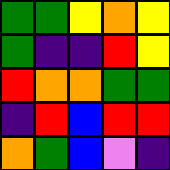[["green", "green", "yellow", "orange", "yellow"], ["green", "indigo", "indigo", "red", "yellow"], ["red", "orange", "orange", "green", "green"], ["indigo", "red", "blue", "red", "red"], ["orange", "green", "blue", "violet", "indigo"]]